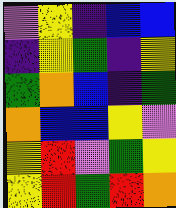[["violet", "yellow", "indigo", "blue", "blue"], ["indigo", "yellow", "green", "indigo", "yellow"], ["green", "orange", "blue", "indigo", "green"], ["orange", "blue", "blue", "yellow", "violet"], ["yellow", "red", "violet", "green", "yellow"], ["yellow", "red", "green", "red", "orange"]]